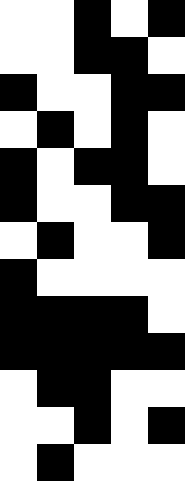[["white", "white", "black", "white", "black"], ["white", "white", "black", "black", "white"], ["black", "white", "white", "black", "black"], ["white", "black", "white", "black", "white"], ["black", "white", "black", "black", "white"], ["black", "white", "white", "black", "black"], ["white", "black", "white", "white", "black"], ["black", "white", "white", "white", "white"], ["black", "black", "black", "black", "white"], ["black", "black", "black", "black", "black"], ["white", "black", "black", "white", "white"], ["white", "white", "black", "white", "black"], ["white", "black", "white", "white", "white"]]